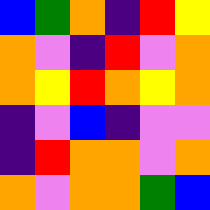[["blue", "green", "orange", "indigo", "red", "yellow"], ["orange", "violet", "indigo", "red", "violet", "orange"], ["orange", "yellow", "red", "orange", "yellow", "orange"], ["indigo", "violet", "blue", "indigo", "violet", "violet"], ["indigo", "red", "orange", "orange", "violet", "orange"], ["orange", "violet", "orange", "orange", "green", "blue"]]